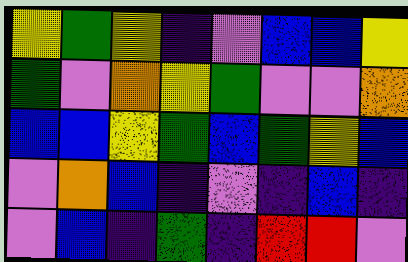[["yellow", "green", "yellow", "indigo", "violet", "blue", "blue", "yellow"], ["green", "violet", "orange", "yellow", "green", "violet", "violet", "orange"], ["blue", "blue", "yellow", "green", "blue", "green", "yellow", "blue"], ["violet", "orange", "blue", "indigo", "violet", "indigo", "blue", "indigo"], ["violet", "blue", "indigo", "green", "indigo", "red", "red", "violet"]]